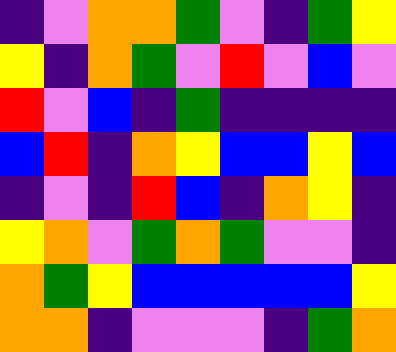[["indigo", "violet", "orange", "orange", "green", "violet", "indigo", "green", "yellow"], ["yellow", "indigo", "orange", "green", "violet", "red", "violet", "blue", "violet"], ["red", "violet", "blue", "indigo", "green", "indigo", "indigo", "indigo", "indigo"], ["blue", "red", "indigo", "orange", "yellow", "blue", "blue", "yellow", "blue"], ["indigo", "violet", "indigo", "red", "blue", "indigo", "orange", "yellow", "indigo"], ["yellow", "orange", "violet", "green", "orange", "green", "violet", "violet", "indigo"], ["orange", "green", "yellow", "blue", "blue", "blue", "blue", "blue", "yellow"], ["orange", "orange", "indigo", "violet", "violet", "violet", "indigo", "green", "orange"]]